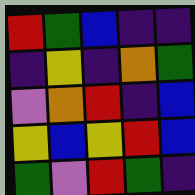[["red", "green", "blue", "indigo", "indigo"], ["indigo", "yellow", "indigo", "orange", "green"], ["violet", "orange", "red", "indigo", "blue"], ["yellow", "blue", "yellow", "red", "blue"], ["green", "violet", "red", "green", "indigo"]]